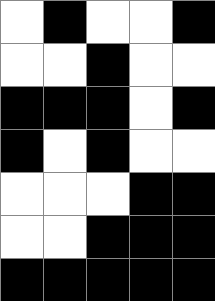[["white", "black", "white", "white", "black"], ["white", "white", "black", "white", "white"], ["black", "black", "black", "white", "black"], ["black", "white", "black", "white", "white"], ["white", "white", "white", "black", "black"], ["white", "white", "black", "black", "black"], ["black", "black", "black", "black", "black"]]